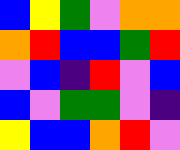[["blue", "yellow", "green", "violet", "orange", "orange"], ["orange", "red", "blue", "blue", "green", "red"], ["violet", "blue", "indigo", "red", "violet", "blue"], ["blue", "violet", "green", "green", "violet", "indigo"], ["yellow", "blue", "blue", "orange", "red", "violet"]]